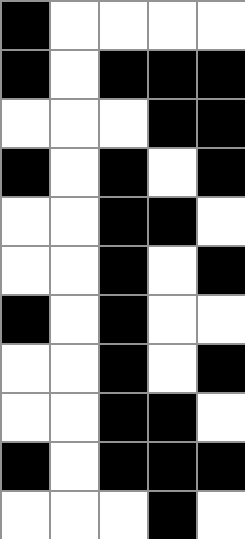[["black", "white", "white", "white", "white"], ["black", "white", "black", "black", "black"], ["white", "white", "white", "black", "black"], ["black", "white", "black", "white", "black"], ["white", "white", "black", "black", "white"], ["white", "white", "black", "white", "black"], ["black", "white", "black", "white", "white"], ["white", "white", "black", "white", "black"], ["white", "white", "black", "black", "white"], ["black", "white", "black", "black", "black"], ["white", "white", "white", "black", "white"]]